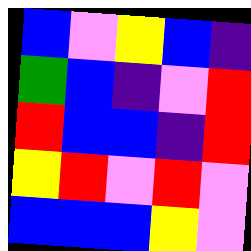[["blue", "violet", "yellow", "blue", "indigo"], ["green", "blue", "indigo", "violet", "red"], ["red", "blue", "blue", "indigo", "red"], ["yellow", "red", "violet", "red", "violet"], ["blue", "blue", "blue", "yellow", "violet"]]